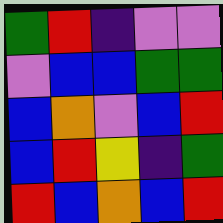[["green", "red", "indigo", "violet", "violet"], ["violet", "blue", "blue", "green", "green"], ["blue", "orange", "violet", "blue", "red"], ["blue", "red", "yellow", "indigo", "green"], ["red", "blue", "orange", "blue", "red"]]